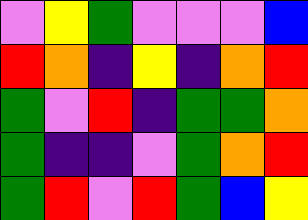[["violet", "yellow", "green", "violet", "violet", "violet", "blue"], ["red", "orange", "indigo", "yellow", "indigo", "orange", "red"], ["green", "violet", "red", "indigo", "green", "green", "orange"], ["green", "indigo", "indigo", "violet", "green", "orange", "red"], ["green", "red", "violet", "red", "green", "blue", "yellow"]]